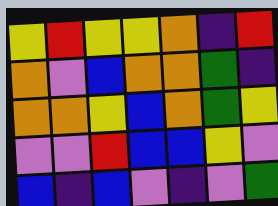[["yellow", "red", "yellow", "yellow", "orange", "indigo", "red"], ["orange", "violet", "blue", "orange", "orange", "green", "indigo"], ["orange", "orange", "yellow", "blue", "orange", "green", "yellow"], ["violet", "violet", "red", "blue", "blue", "yellow", "violet"], ["blue", "indigo", "blue", "violet", "indigo", "violet", "green"]]